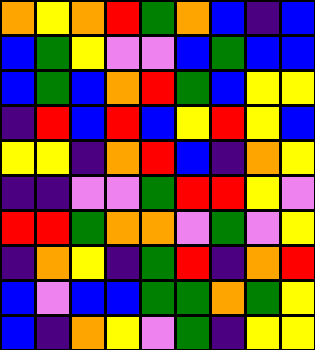[["orange", "yellow", "orange", "red", "green", "orange", "blue", "indigo", "blue"], ["blue", "green", "yellow", "violet", "violet", "blue", "green", "blue", "blue"], ["blue", "green", "blue", "orange", "red", "green", "blue", "yellow", "yellow"], ["indigo", "red", "blue", "red", "blue", "yellow", "red", "yellow", "blue"], ["yellow", "yellow", "indigo", "orange", "red", "blue", "indigo", "orange", "yellow"], ["indigo", "indigo", "violet", "violet", "green", "red", "red", "yellow", "violet"], ["red", "red", "green", "orange", "orange", "violet", "green", "violet", "yellow"], ["indigo", "orange", "yellow", "indigo", "green", "red", "indigo", "orange", "red"], ["blue", "violet", "blue", "blue", "green", "green", "orange", "green", "yellow"], ["blue", "indigo", "orange", "yellow", "violet", "green", "indigo", "yellow", "yellow"]]